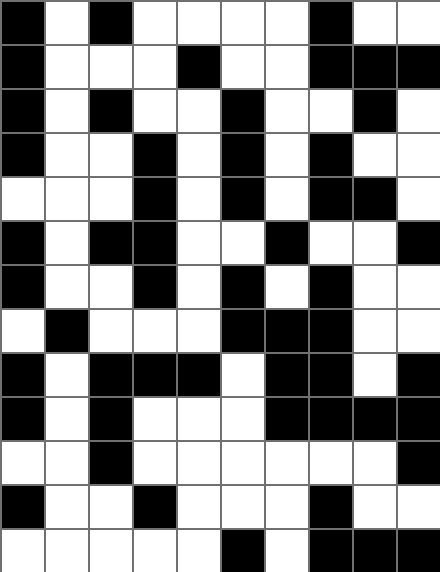[["black", "white", "black", "white", "white", "white", "white", "black", "white", "white"], ["black", "white", "white", "white", "black", "white", "white", "black", "black", "black"], ["black", "white", "black", "white", "white", "black", "white", "white", "black", "white"], ["black", "white", "white", "black", "white", "black", "white", "black", "white", "white"], ["white", "white", "white", "black", "white", "black", "white", "black", "black", "white"], ["black", "white", "black", "black", "white", "white", "black", "white", "white", "black"], ["black", "white", "white", "black", "white", "black", "white", "black", "white", "white"], ["white", "black", "white", "white", "white", "black", "black", "black", "white", "white"], ["black", "white", "black", "black", "black", "white", "black", "black", "white", "black"], ["black", "white", "black", "white", "white", "white", "black", "black", "black", "black"], ["white", "white", "black", "white", "white", "white", "white", "white", "white", "black"], ["black", "white", "white", "black", "white", "white", "white", "black", "white", "white"], ["white", "white", "white", "white", "white", "black", "white", "black", "black", "black"]]